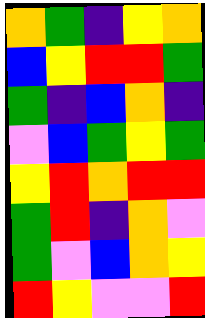[["orange", "green", "indigo", "yellow", "orange"], ["blue", "yellow", "red", "red", "green"], ["green", "indigo", "blue", "orange", "indigo"], ["violet", "blue", "green", "yellow", "green"], ["yellow", "red", "orange", "red", "red"], ["green", "red", "indigo", "orange", "violet"], ["green", "violet", "blue", "orange", "yellow"], ["red", "yellow", "violet", "violet", "red"]]